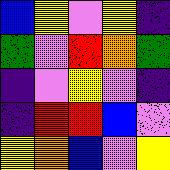[["blue", "yellow", "violet", "yellow", "indigo"], ["green", "violet", "red", "orange", "green"], ["indigo", "violet", "yellow", "violet", "indigo"], ["indigo", "red", "red", "blue", "violet"], ["yellow", "orange", "blue", "violet", "yellow"]]